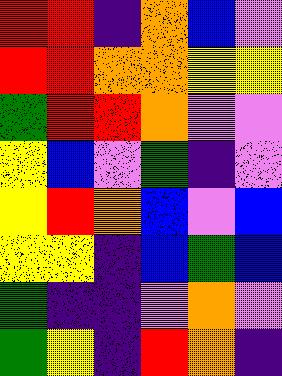[["red", "red", "indigo", "orange", "blue", "violet"], ["red", "red", "orange", "orange", "yellow", "yellow"], ["green", "red", "red", "orange", "violet", "violet"], ["yellow", "blue", "violet", "green", "indigo", "violet"], ["yellow", "red", "orange", "blue", "violet", "blue"], ["yellow", "yellow", "indigo", "blue", "green", "blue"], ["green", "indigo", "indigo", "violet", "orange", "violet"], ["green", "yellow", "indigo", "red", "orange", "indigo"]]